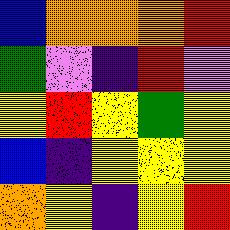[["blue", "orange", "orange", "orange", "red"], ["green", "violet", "indigo", "red", "violet"], ["yellow", "red", "yellow", "green", "yellow"], ["blue", "indigo", "yellow", "yellow", "yellow"], ["orange", "yellow", "indigo", "yellow", "red"]]